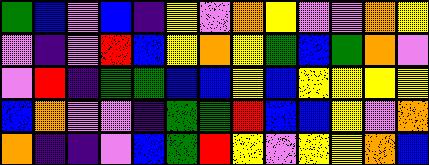[["green", "blue", "violet", "blue", "indigo", "yellow", "violet", "orange", "yellow", "violet", "violet", "orange", "yellow"], ["violet", "indigo", "violet", "red", "blue", "yellow", "orange", "yellow", "green", "blue", "green", "orange", "violet"], ["violet", "red", "indigo", "green", "green", "blue", "blue", "yellow", "blue", "yellow", "yellow", "yellow", "yellow"], ["blue", "orange", "violet", "violet", "indigo", "green", "green", "red", "blue", "blue", "yellow", "violet", "orange"], ["orange", "indigo", "indigo", "violet", "blue", "green", "red", "yellow", "violet", "yellow", "yellow", "orange", "blue"]]